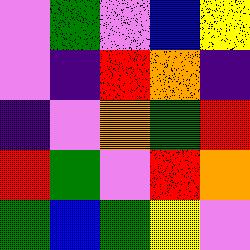[["violet", "green", "violet", "blue", "yellow"], ["violet", "indigo", "red", "orange", "indigo"], ["indigo", "violet", "orange", "green", "red"], ["red", "green", "violet", "red", "orange"], ["green", "blue", "green", "yellow", "violet"]]